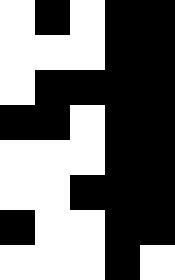[["white", "black", "white", "black", "black"], ["white", "white", "white", "black", "black"], ["white", "black", "black", "black", "black"], ["black", "black", "white", "black", "black"], ["white", "white", "white", "black", "black"], ["white", "white", "black", "black", "black"], ["black", "white", "white", "black", "black"], ["white", "white", "white", "black", "white"]]